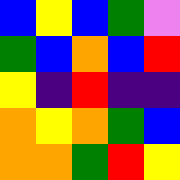[["blue", "yellow", "blue", "green", "violet"], ["green", "blue", "orange", "blue", "red"], ["yellow", "indigo", "red", "indigo", "indigo"], ["orange", "yellow", "orange", "green", "blue"], ["orange", "orange", "green", "red", "yellow"]]